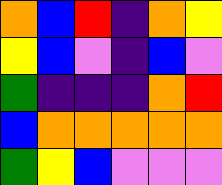[["orange", "blue", "red", "indigo", "orange", "yellow"], ["yellow", "blue", "violet", "indigo", "blue", "violet"], ["green", "indigo", "indigo", "indigo", "orange", "red"], ["blue", "orange", "orange", "orange", "orange", "orange"], ["green", "yellow", "blue", "violet", "violet", "violet"]]